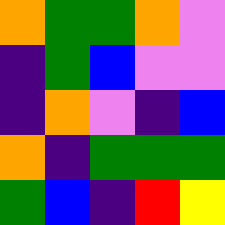[["orange", "green", "green", "orange", "violet"], ["indigo", "green", "blue", "violet", "violet"], ["indigo", "orange", "violet", "indigo", "blue"], ["orange", "indigo", "green", "green", "green"], ["green", "blue", "indigo", "red", "yellow"]]